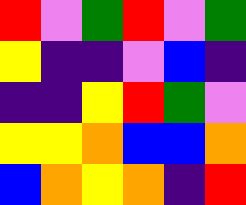[["red", "violet", "green", "red", "violet", "green"], ["yellow", "indigo", "indigo", "violet", "blue", "indigo"], ["indigo", "indigo", "yellow", "red", "green", "violet"], ["yellow", "yellow", "orange", "blue", "blue", "orange"], ["blue", "orange", "yellow", "orange", "indigo", "red"]]